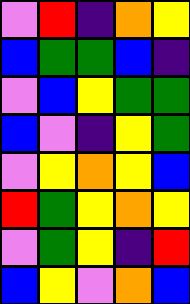[["violet", "red", "indigo", "orange", "yellow"], ["blue", "green", "green", "blue", "indigo"], ["violet", "blue", "yellow", "green", "green"], ["blue", "violet", "indigo", "yellow", "green"], ["violet", "yellow", "orange", "yellow", "blue"], ["red", "green", "yellow", "orange", "yellow"], ["violet", "green", "yellow", "indigo", "red"], ["blue", "yellow", "violet", "orange", "blue"]]